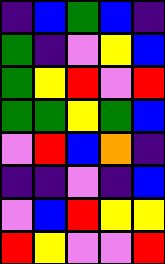[["indigo", "blue", "green", "blue", "indigo"], ["green", "indigo", "violet", "yellow", "blue"], ["green", "yellow", "red", "violet", "red"], ["green", "green", "yellow", "green", "blue"], ["violet", "red", "blue", "orange", "indigo"], ["indigo", "indigo", "violet", "indigo", "blue"], ["violet", "blue", "red", "yellow", "yellow"], ["red", "yellow", "violet", "violet", "red"]]